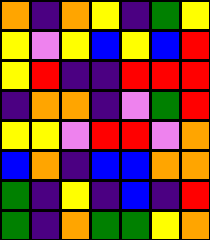[["orange", "indigo", "orange", "yellow", "indigo", "green", "yellow"], ["yellow", "violet", "yellow", "blue", "yellow", "blue", "red"], ["yellow", "red", "indigo", "indigo", "red", "red", "red"], ["indigo", "orange", "orange", "indigo", "violet", "green", "red"], ["yellow", "yellow", "violet", "red", "red", "violet", "orange"], ["blue", "orange", "indigo", "blue", "blue", "orange", "orange"], ["green", "indigo", "yellow", "indigo", "blue", "indigo", "red"], ["green", "indigo", "orange", "green", "green", "yellow", "orange"]]